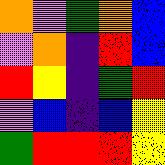[["orange", "violet", "green", "orange", "blue"], ["violet", "orange", "indigo", "red", "blue"], ["red", "yellow", "indigo", "green", "red"], ["violet", "blue", "indigo", "blue", "yellow"], ["green", "red", "red", "red", "yellow"]]